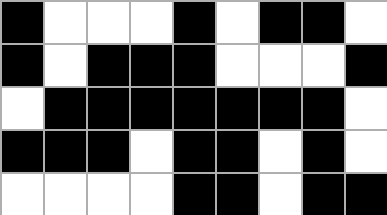[["black", "white", "white", "white", "black", "white", "black", "black", "white"], ["black", "white", "black", "black", "black", "white", "white", "white", "black"], ["white", "black", "black", "black", "black", "black", "black", "black", "white"], ["black", "black", "black", "white", "black", "black", "white", "black", "white"], ["white", "white", "white", "white", "black", "black", "white", "black", "black"]]